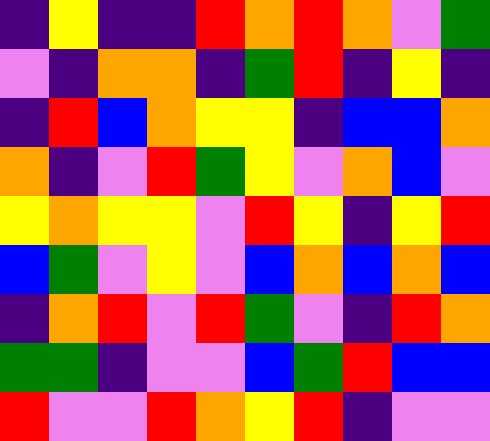[["indigo", "yellow", "indigo", "indigo", "red", "orange", "red", "orange", "violet", "green"], ["violet", "indigo", "orange", "orange", "indigo", "green", "red", "indigo", "yellow", "indigo"], ["indigo", "red", "blue", "orange", "yellow", "yellow", "indigo", "blue", "blue", "orange"], ["orange", "indigo", "violet", "red", "green", "yellow", "violet", "orange", "blue", "violet"], ["yellow", "orange", "yellow", "yellow", "violet", "red", "yellow", "indigo", "yellow", "red"], ["blue", "green", "violet", "yellow", "violet", "blue", "orange", "blue", "orange", "blue"], ["indigo", "orange", "red", "violet", "red", "green", "violet", "indigo", "red", "orange"], ["green", "green", "indigo", "violet", "violet", "blue", "green", "red", "blue", "blue"], ["red", "violet", "violet", "red", "orange", "yellow", "red", "indigo", "violet", "violet"]]